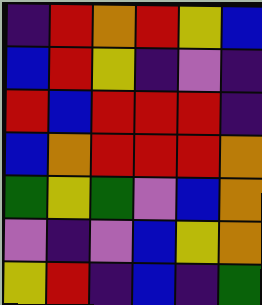[["indigo", "red", "orange", "red", "yellow", "blue"], ["blue", "red", "yellow", "indigo", "violet", "indigo"], ["red", "blue", "red", "red", "red", "indigo"], ["blue", "orange", "red", "red", "red", "orange"], ["green", "yellow", "green", "violet", "blue", "orange"], ["violet", "indigo", "violet", "blue", "yellow", "orange"], ["yellow", "red", "indigo", "blue", "indigo", "green"]]